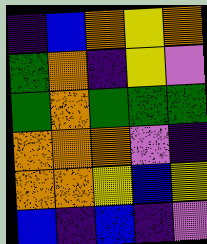[["indigo", "blue", "orange", "yellow", "orange"], ["green", "orange", "indigo", "yellow", "violet"], ["green", "orange", "green", "green", "green"], ["orange", "orange", "orange", "violet", "indigo"], ["orange", "orange", "yellow", "blue", "yellow"], ["blue", "indigo", "blue", "indigo", "violet"]]